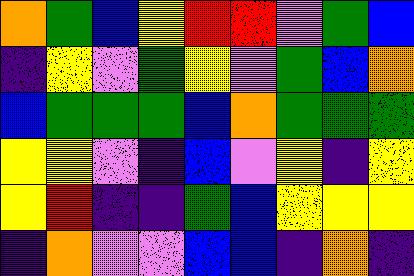[["orange", "green", "blue", "yellow", "red", "red", "violet", "green", "blue"], ["indigo", "yellow", "violet", "green", "yellow", "violet", "green", "blue", "orange"], ["blue", "green", "green", "green", "blue", "orange", "green", "green", "green"], ["yellow", "yellow", "violet", "indigo", "blue", "violet", "yellow", "indigo", "yellow"], ["yellow", "red", "indigo", "indigo", "green", "blue", "yellow", "yellow", "yellow"], ["indigo", "orange", "violet", "violet", "blue", "blue", "indigo", "orange", "indigo"]]